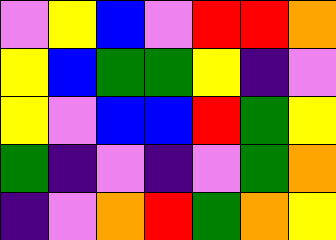[["violet", "yellow", "blue", "violet", "red", "red", "orange"], ["yellow", "blue", "green", "green", "yellow", "indigo", "violet"], ["yellow", "violet", "blue", "blue", "red", "green", "yellow"], ["green", "indigo", "violet", "indigo", "violet", "green", "orange"], ["indigo", "violet", "orange", "red", "green", "orange", "yellow"]]